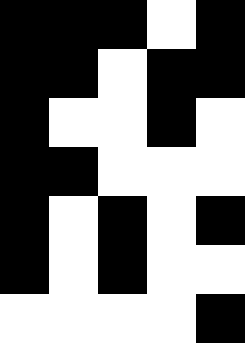[["black", "black", "black", "white", "black"], ["black", "black", "white", "black", "black"], ["black", "white", "white", "black", "white"], ["black", "black", "white", "white", "white"], ["black", "white", "black", "white", "black"], ["black", "white", "black", "white", "white"], ["white", "white", "white", "white", "black"]]